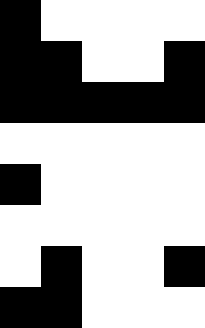[["black", "white", "white", "white", "white"], ["black", "black", "white", "white", "black"], ["black", "black", "black", "black", "black"], ["white", "white", "white", "white", "white"], ["black", "white", "white", "white", "white"], ["white", "white", "white", "white", "white"], ["white", "black", "white", "white", "black"], ["black", "black", "white", "white", "white"]]